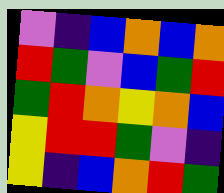[["violet", "indigo", "blue", "orange", "blue", "orange"], ["red", "green", "violet", "blue", "green", "red"], ["green", "red", "orange", "yellow", "orange", "blue"], ["yellow", "red", "red", "green", "violet", "indigo"], ["yellow", "indigo", "blue", "orange", "red", "green"]]